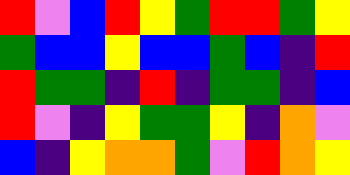[["red", "violet", "blue", "red", "yellow", "green", "red", "red", "green", "yellow"], ["green", "blue", "blue", "yellow", "blue", "blue", "green", "blue", "indigo", "red"], ["red", "green", "green", "indigo", "red", "indigo", "green", "green", "indigo", "blue"], ["red", "violet", "indigo", "yellow", "green", "green", "yellow", "indigo", "orange", "violet"], ["blue", "indigo", "yellow", "orange", "orange", "green", "violet", "red", "orange", "yellow"]]